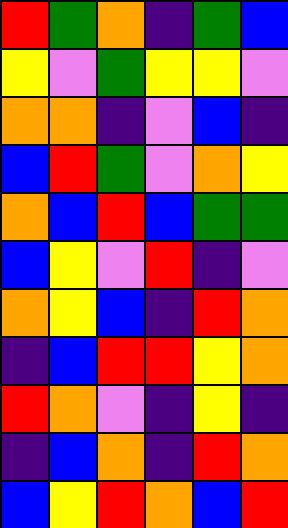[["red", "green", "orange", "indigo", "green", "blue"], ["yellow", "violet", "green", "yellow", "yellow", "violet"], ["orange", "orange", "indigo", "violet", "blue", "indigo"], ["blue", "red", "green", "violet", "orange", "yellow"], ["orange", "blue", "red", "blue", "green", "green"], ["blue", "yellow", "violet", "red", "indigo", "violet"], ["orange", "yellow", "blue", "indigo", "red", "orange"], ["indigo", "blue", "red", "red", "yellow", "orange"], ["red", "orange", "violet", "indigo", "yellow", "indigo"], ["indigo", "blue", "orange", "indigo", "red", "orange"], ["blue", "yellow", "red", "orange", "blue", "red"]]